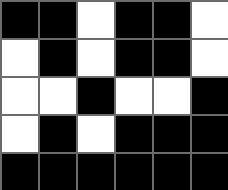[["black", "black", "white", "black", "black", "white"], ["white", "black", "white", "black", "black", "white"], ["white", "white", "black", "white", "white", "black"], ["white", "black", "white", "black", "black", "black"], ["black", "black", "black", "black", "black", "black"]]